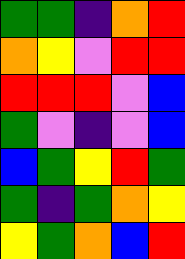[["green", "green", "indigo", "orange", "red"], ["orange", "yellow", "violet", "red", "red"], ["red", "red", "red", "violet", "blue"], ["green", "violet", "indigo", "violet", "blue"], ["blue", "green", "yellow", "red", "green"], ["green", "indigo", "green", "orange", "yellow"], ["yellow", "green", "orange", "blue", "red"]]